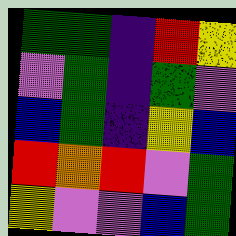[["green", "green", "indigo", "red", "yellow"], ["violet", "green", "indigo", "green", "violet"], ["blue", "green", "indigo", "yellow", "blue"], ["red", "orange", "red", "violet", "green"], ["yellow", "violet", "violet", "blue", "green"]]